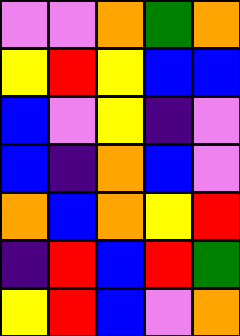[["violet", "violet", "orange", "green", "orange"], ["yellow", "red", "yellow", "blue", "blue"], ["blue", "violet", "yellow", "indigo", "violet"], ["blue", "indigo", "orange", "blue", "violet"], ["orange", "blue", "orange", "yellow", "red"], ["indigo", "red", "blue", "red", "green"], ["yellow", "red", "blue", "violet", "orange"]]